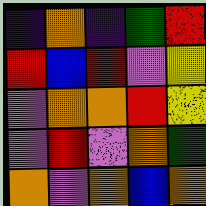[["indigo", "orange", "indigo", "green", "red"], ["red", "blue", "red", "violet", "yellow"], ["violet", "orange", "orange", "red", "yellow"], ["violet", "red", "violet", "orange", "green"], ["orange", "violet", "orange", "blue", "orange"]]